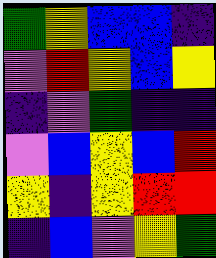[["green", "yellow", "blue", "blue", "indigo"], ["violet", "red", "yellow", "blue", "yellow"], ["indigo", "violet", "green", "indigo", "indigo"], ["violet", "blue", "yellow", "blue", "red"], ["yellow", "indigo", "yellow", "red", "red"], ["indigo", "blue", "violet", "yellow", "green"]]